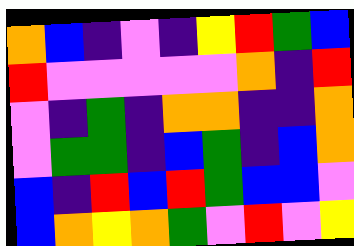[["orange", "blue", "indigo", "violet", "indigo", "yellow", "red", "green", "blue"], ["red", "violet", "violet", "violet", "violet", "violet", "orange", "indigo", "red"], ["violet", "indigo", "green", "indigo", "orange", "orange", "indigo", "indigo", "orange"], ["violet", "green", "green", "indigo", "blue", "green", "indigo", "blue", "orange"], ["blue", "indigo", "red", "blue", "red", "green", "blue", "blue", "violet"], ["blue", "orange", "yellow", "orange", "green", "violet", "red", "violet", "yellow"]]